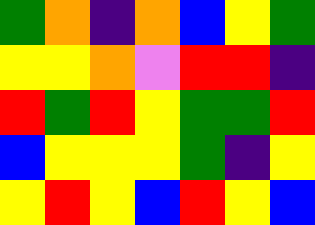[["green", "orange", "indigo", "orange", "blue", "yellow", "green"], ["yellow", "yellow", "orange", "violet", "red", "red", "indigo"], ["red", "green", "red", "yellow", "green", "green", "red"], ["blue", "yellow", "yellow", "yellow", "green", "indigo", "yellow"], ["yellow", "red", "yellow", "blue", "red", "yellow", "blue"]]